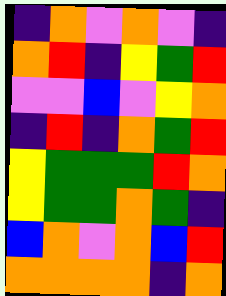[["indigo", "orange", "violet", "orange", "violet", "indigo"], ["orange", "red", "indigo", "yellow", "green", "red"], ["violet", "violet", "blue", "violet", "yellow", "orange"], ["indigo", "red", "indigo", "orange", "green", "red"], ["yellow", "green", "green", "green", "red", "orange"], ["yellow", "green", "green", "orange", "green", "indigo"], ["blue", "orange", "violet", "orange", "blue", "red"], ["orange", "orange", "orange", "orange", "indigo", "orange"]]